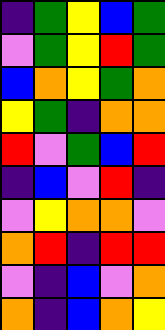[["indigo", "green", "yellow", "blue", "green"], ["violet", "green", "yellow", "red", "green"], ["blue", "orange", "yellow", "green", "orange"], ["yellow", "green", "indigo", "orange", "orange"], ["red", "violet", "green", "blue", "red"], ["indigo", "blue", "violet", "red", "indigo"], ["violet", "yellow", "orange", "orange", "violet"], ["orange", "red", "indigo", "red", "red"], ["violet", "indigo", "blue", "violet", "orange"], ["orange", "indigo", "blue", "orange", "yellow"]]